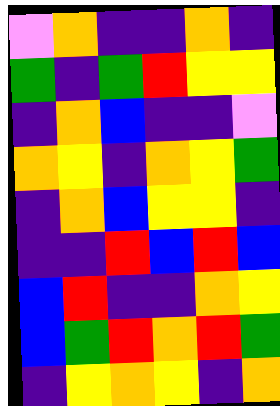[["violet", "orange", "indigo", "indigo", "orange", "indigo"], ["green", "indigo", "green", "red", "yellow", "yellow"], ["indigo", "orange", "blue", "indigo", "indigo", "violet"], ["orange", "yellow", "indigo", "orange", "yellow", "green"], ["indigo", "orange", "blue", "yellow", "yellow", "indigo"], ["indigo", "indigo", "red", "blue", "red", "blue"], ["blue", "red", "indigo", "indigo", "orange", "yellow"], ["blue", "green", "red", "orange", "red", "green"], ["indigo", "yellow", "orange", "yellow", "indigo", "orange"]]